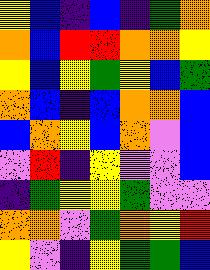[["yellow", "blue", "indigo", "blue", "indigo", "green", "orange"], ["orange", "blue", "red", "red", "orange", "orange", "yellow"], ["yellow", "blue", "yellow", "green", "yellow", "blue", "green"], ["orange", "blue", "indigo", "blue", "orange", "orange", "blue"], ["blue", "orange", "yellow", "blue", "orange", "violet", "blue"], ["violet", "red", "indigo", "yellow", "violet", "violet", "blue"], ["indigo", "green", "yellow", "yellow", "green", "violet", "violet"], ["orange", "orange", "violet", "green", "orange", "yellow", "red"], ["yellow", "violet", "indigo", "yellow", "green", "green", "blue"]]